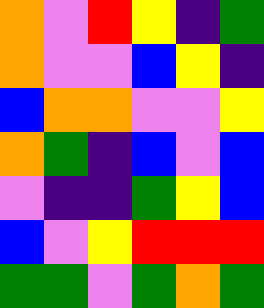[["orange", "violet", "red", "yellow", "indigo", "green"], ["orange", "violet", "violet", "blue", "yellow", "indigo"], ["blue", "orange", "orange", "violet", "violet", "yellow"], ["orange", "green", "indigo", "blue", "violet", "blue"], ["violet", "indigo", "indigo", "green", "yellow", "blue"], ["blue", "violet", "yellow", "red", "red", "red"], ["green", "green", "violet", "green", "orange", "green"]]